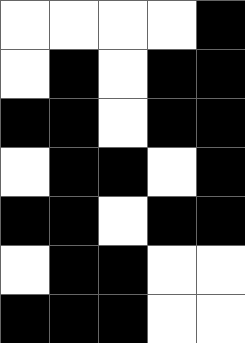[["white", "white", "white", "white", "black"], ["white", "black", "white", "black", "black"], ["black", "black", "white", "black", "black"], ["white", "black", "black", "white", "black"], ["black", "black", "white", "black", "black"], ["white", "black", "black", "white", "white"], ["black", "black", "black", "white", "white"]]